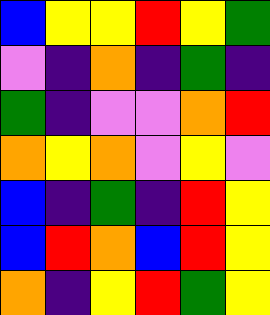[["blue", "yellow", "yellow", "red", "yellow", "green"], ["violet", "indigo", "orange", "indigo", "green", "indigo"], ["green", "indigo", "violet", "violet", "orange", "red"], ["orange", "yellow", "orange", "violet", "yellow", "violet"], ["blue", "indigo", "green", "indigo", "red", "yellow"], ["blue", "red", "orange", "blue", "red", "yellow"], ["orange", "indigo", "yellow", "red", "green", "yellow"]]